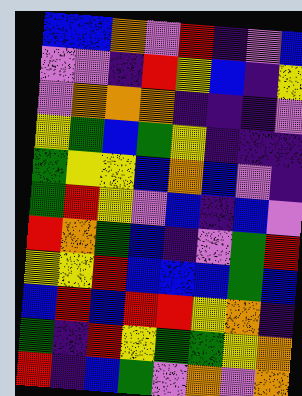[["blue", "blue", "orange", "violet", "red", "indigo", "violet", "blue"], ["violet", "violet", "indigo", "red", "yellow", "blue", "indigo", "yellow"], ["violet", "orange", "orange", "orange", "indigo", "indigo", "indigo", "violet"], ["yellow", "green", "blue", "green", "yellow", "indigo", "indigo", "indigo"], ["green", "yellow", "yellow", "blue", "orange", "blue", "violet", "indigo"], ["green", "red", "yellow", "violet", "blue", "indigo", "blue", "violet"], ["red", "orange", "green", "blue", "indigo", "violet", "green", "red"], ["yellow", "yellow", "red", "blue", "blue", "blue", "green", "blue"], ["blue", "red", "blue", "red", "red", "yellow", "orange", "indigo"], ["green", "indigo", "red", "yellow", "green", "green", "yellow", "orange"], ["red", "indigo", "blue", "green", "violet", "orange", "violet", "orange"]]